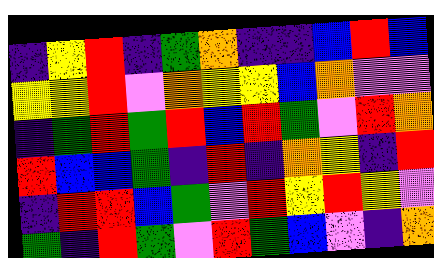[["indigo", "yellow", "red", "indigo", "green", "orange", "indigo", "indigo", "blue", "red", "blue"], ["yellow", "yellow", "red", "violet", "orange", "yellow", "yellow", "blue", "orange", "violet", "violet"], ["indigo", "green", "red", "green", "red", "blue", "red", "green", "violet", "red", "orange"], ["red", "blue", "blue", "green", "indigo", "red", "indigo", "orange", "yellow", "indigo", "red"], ["indigo", "red", "red", "blue", "green", "violet", "red", "yellow", "red", "yellow", "violet"], ["green", "indigo", "red", "green", "violet", "red", "green", "blue", "violet", "indigo", "orange"]]